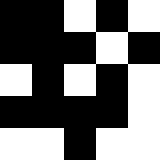[["black", "black", "white", "black", "white"], ["black", "black", "black", "white", "black"], ["white", "black", "white", "black", "white"], ["black", "black", "black", "black", "white"], ["white", "white", "black", "white", "white"]]